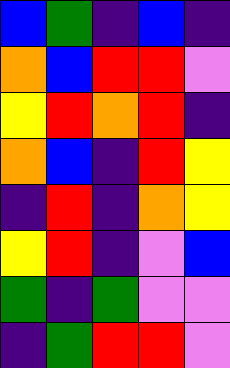[["blue", "green", "indigo", "blue", "indigo"], ["orange", "blue", "red", "red", "violet"], ["yellow", "red", "orange", "red", "indigo"], ["orange", "blue", "indigo", "red", "yellow"], ["indigo", "red", "indigo", "orange", "yellow"], ["yellow", "red", "indigo", "violet", "blue"], ["green", "indigo", "green", "violet", "violet"], ["indigo", "green", "red", "red", "violet"]]